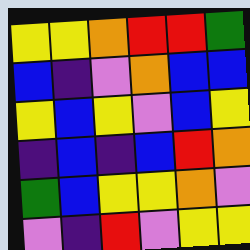[["yellow", "yellow", "orange", "red", "red", "green"], ["blue", "indigo", "violet", "orange", "blue", "blue"], ["yellow", "blue", "yellow", "violet", "blue", "yellow"], ["indigo", "blue", "indigo", "blue", "red", "orange"], ["green", "blue", "yellow", "yellow", "orange", "violet"], ["violet", "indigo", "red", "violet", "yellow", "yellow"]]